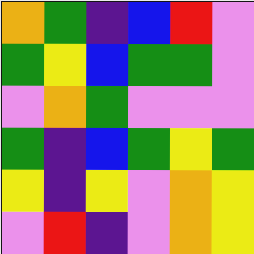[["orange", "green", "indigo", "blue", "red", "violet"], ["green", "yellow", "blue", "green", "green", "violet"], ["violet", "orange", "green", "violet", "violet", "violet"], ["green", "indigo", "blue", "green", "yellow", "green"], ["yellow", "indigo", "yellow", "violet", "orange", "yellow"], ["violet", "red", "indigo", "violet", "orange", "yellow"]]